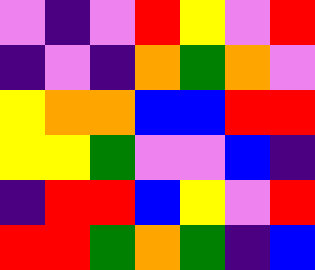[["violet", "indigo", "violet", "red", "yellow", "violet", "red"], ["indigo", "violet", "indigo", "orange", "green", "orange", "violet"], ["yellow", "orange", "orange", "blue", "blue", "red", "red"], ["yellow", "yellow", "green", "violet", "violet", "blue", "indigo"], ["indigo", "red", "red", "blue", "yellow", "violet", "red"], ["red", "red", "green", "orange", "green", "indigo", "blue"]]